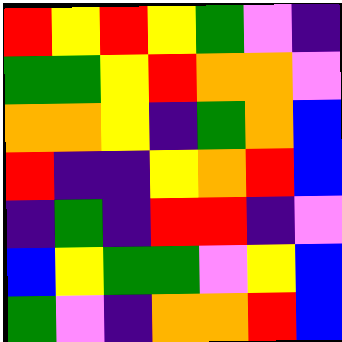[["red", "yellow", "red", "yellow", "green", "violet", "indigo"], ["green", "green", "yellow", "red", "orange", "orange", "violet"], ["orange", "orange", "yellow", "indigo", "green", "orange", "blue"], ["red", "indigo", "indigo", "yellow", "orange", "red", "blue"], ["indigo", "green", "indigo", "red", "red", "indigo", "violet"], ["blue", "yellow", "green", "green", "violet", "yellow", "blue"], ["green", "violet", "indigo", "orange", "orange", "red", "blue"]]